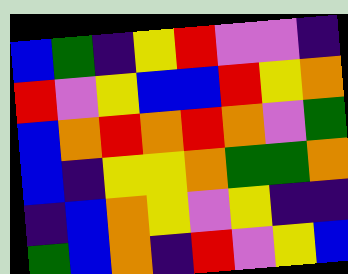[["blue", "green", "indigo", "yellow", "red", "violet", "violet", "indigo"], ["red", "violet", "yellow", "blue", "blue", "red", "yellow", "orange"], ["blue", "orange", "red", "orange", "red", "orange", "violet", "green"], ["blue", "indigo", "yellow", "yellow", "orange", "green", "green", "orange"], ["indigo", "blue", "orange", "yellow", "violet", "yellow", "indigo", "indigo"], ["green", "blue", "orange", "indigo", "red", "violet", "yellow", "blue"]]